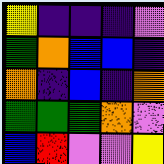[["yellow", "indigo", "indigo", "indigo", "violet"], ["green", "orange", "blue", "blue", "indigo"], ["orange", "indigo", "blue", "indigo", "orange"], ["green", "green", "green", "orange", "violet"], ["blue", "red", "violet", "violet", "yellow"]]